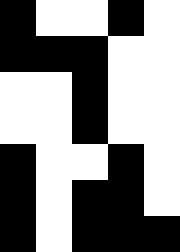[["black", "white", "white", "black", "white"], ["black", "black", "black", "white", "white"], ["white", "white", "black", "white", "white"], ["white", "white", "black", "white", "white"], ["black", "white", "white", "black", "white"], ["black", "white", "black", "black", "white"], ["black", "white", "black", "black", "black"]]